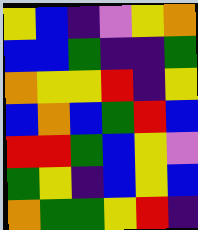[["yellow", "blue", "indigo", "violet", "yellow", "orange"], ["blue", "blue", "green", "indigo", "indigo", "green"], ["orange", "yellow", "yellow", "red", "indigo", "yellow"], ["blue", "orange", "blue", "green", "red", "blue"], ["red", "red", "green", "blue", "yellow", "violet"], ["green", "yellow", "indigo", "blue", "yellow", "blue"], ["orange", "green", "green", "yellow", "red", "indigo"]]